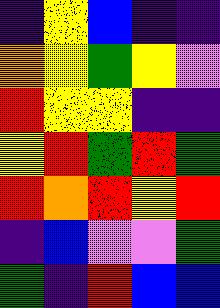[["indigo", "yellow", "blue", "indigo", "indigo"], ["orange", "yellow", "green", "yellow", "violet"], ["red", "yellow", "yellow", "indigo", "indigo"], ["yellow", "red", "green", "red", "green"], ["red", "orange", "red", "yellow", "red"], ["indigo", "blue", "violet", "violet", "green"], ["green", "indigo", "red", "blue", "blue"]]